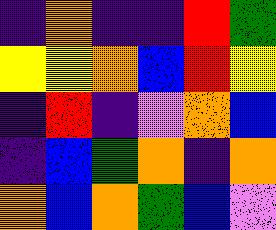[["indigo", "orange", "indigo", "indigo", "red", "green"], ["yellow", "yellow", "orange", "blue", "red", "yellow"], ["indigo", "red", "indigo", "violet", "orange", "blue"], ["indigo", "blue", "green", "orange", "indigo", "orange"], ["orange", "blue", "orange", "green", "blue", "violet"]]